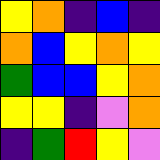[["yellow", "orange", "indigo", "blue", "indigo"], ["orange", "blue", "yellow", "orange", "yellow"], ["green", "blue", "blue", "yellow", "orange"], ["yellow", "yellow", "indigo", "violet", "orange"], ["indigo", "green", "red", "yellow", "violet"]]